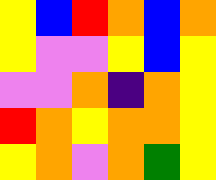[["yellow", "blue", "red", "orange", "blue", "orange"], ["yellow", "violet", "violet", "yellow", "blue", "yellow"], ["violet", "violet", "orange", "indigo", "orange", "yellow"], ["red", "orange", "yellow", "orange", "orange", "yellow"], ["yellow", "orange", "violet", "orange", "green", "yellow"]]